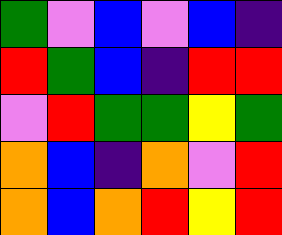[["green", "violet", "blue", "violet", "blue", "indigo"], ["red", "green", "blue", "indigo", "red", "red"], ["violet", "red", "green", "green", "yellow", "green"], ["orange", "blue", "indigo", "orange", "violet", "red"], ["orange", "blue", "orange", "red", "yellow", "red"]]